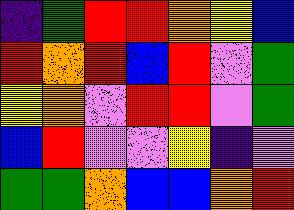[["indigo", "green", "red", "red", "orange", "yellow", "blue"], ["red", "orange", "red", "blue", "red", "violet", "green"], ["yellow", "orange", "violet", "red", "red", "violet", "green"], ["blue", "red", "violet", "violet", "yellow", "indigo", "violet"], ["green", "green", "orange", "blue", "blue", "orange", "red"]]